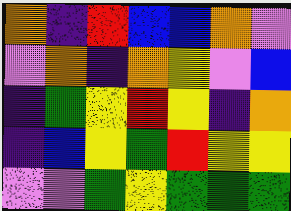[["orange", "indigo", "red", "blue", "blue", "orange", "violet"], ["violet", "orange", "indigo", "orange", "yellow", "violet", "blue"], ["indigo", "green", "yellow", "red", "yellow", "indigo", "orange"], ["indigo", "blue", "yellow", "green", "red", "yellow", "yellow"], ["violet", "violet", "green", "yellow", "green", "green", "green"]]